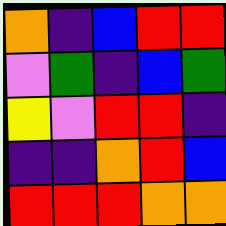[["orange", "indigo", "blue", "red", "red"], ["violet", "green", "indigo", "blue", "green"], ["yellow", "violet", "red", "red", "indigo"], ["indigo", "indigo", "orange", "red", "blue"], ["red", "red", "red", "orange", "orange"]]